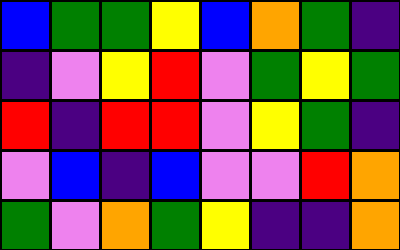[["blue", "green", "green", "yellow", "blue", "orange", "green", "indigo"], ["indigo", "violet", "yellow", "red", "violet", "green", "yellow", "green"], ["red", "indigo", "red", "red", "violet", "yellow", "green", "indigo"], ["violet", "blue", "indigo", "blue", "violet", "violet", "red", "orange"], ["green", "violet", "orange", "green", "yellow", "indigo", "indigo", "orange"]]